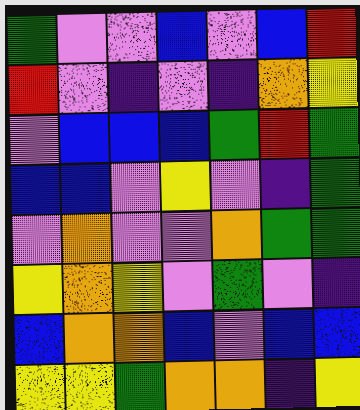[["green", "violet", "violet", "blue", "violet", "blue", "red"], ["red", "violet", "indigo", "violet", "indigo", "orange", "yellow"], ["violet", "blue", "blue", "blue", "green", "red", "green"], ["blue", "blue", "violet", "yellow", "violet", "indigo", "green"], ["violet", "orange", "violet", "violet", "orange", "green", "green"], ["yellow", "orange", "yellow", "violet", "green", "violet", "indigo"], ["blue", "orange", "orange", "blue", "violet", "blue", "blue"], ["yellow", "yellow", "green", "orange", "orange", "indigo", "yellow"]]